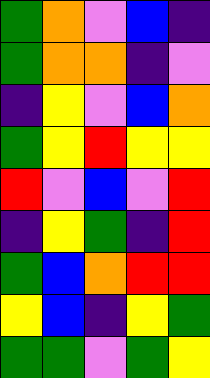[["green", "orange", "violet", "blue", "indigo"], ["green", "orange", "orange", "indigo", "violet"], ["indigo", "yellow", "violet", "blue", "orange"], ["green", "yellow", "red", "yellow", "yellow"], ["red", "violet", "blue", "violet", "red"], ["indigo", "yellow", "green", "indigo", "red"], ["green", "blue", "orange", "red", "red"], ["yellow", "blue", "indigo", "yellow", "green"], ["green", "green", "violet", "green", "yellow"]]